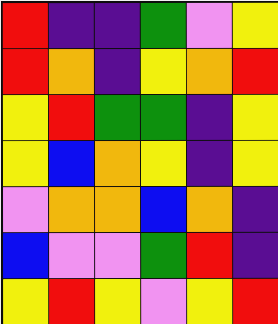[["red", "indigo", "indigo", "green", "violet", "yellow"], ["red", "orange", "indigo", "yellow", "orange", "red"], ["yellow", "red", "green", "green", "indigo", "yellow"], ["yellow", "blue", "orange", "yellow", "indigo", "yellow"], ["violet", "orange", "orange", "blue", "orange", "indigo"], ["blue", "violet", "violet", "green", "red", "indigo"], ["yellow", "red", "yellow", "violet", "yellow", "red"]]